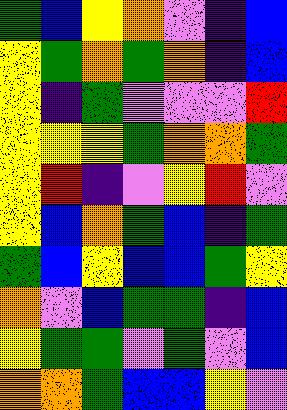[["green", "blue", "yellow", "orange", "violet", "indigo", "blue"], ["yellow", "green", "orange", "green", "orange", "indigo", "blue"], ["yellow", "indigo", "green", "violet", "violet", "violet", "red"], ["yellow", "yellow", "yellow", "green", "orange", "orange", "green"], ["yellow", "red", "indigo", "violet", "yellow", "red", "violet"], ["yellow", "blue", "orange", "green", "blue", "indigo", "green"], ["green", "blue", "yellow", "blue", "blue", "green", "yellow"], ["orange", "violet", "blue", "green", "green", "indigo", "blue"], ["yellow", "green", "green", "violet", "green", "violet", "blue"], ["orange", "orange", "green", "blue", "blue", "yellow", "violet"]]